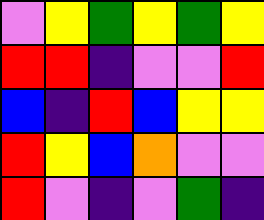[["violet", "yellow", "green", "yellow", "green", "yellow"], ["red", "red", "indigo", "violet", "violet", "red"], ["blue", "indigo", "red", "blue", "yellow", "yellow"], ["red", "yellow", "blue", "orange", "violet", "violet"], ["red", "violet", "indigo", "violet", "green", "indigo"]]